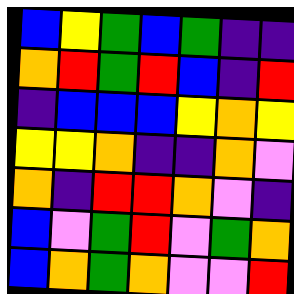[["blue", "yellow", "green", "blue", "green", "indigo", "indigo"], ["orange", "red", "green", "red", "blue", "indigo", "red"], ["indigo", "blue", "blue", "blue", "yellow", "orange", "yellow"], ["yellow", "yellow", "orange", "indigo", "indigo", "orange", "violet"], ["orange", "indigo", "red", "red", "orange", "violet", "indigo"], ["blue", "violet", "green", "red", "violet", "green", "orange"], ["blue", "orange", "green", "orange", "violet", "violet", "red"]]